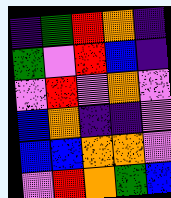[["indigo", "green", "red", "orange", "indigo"], ["green", "violet", "red", "blue", "indigo"], ["violet", "red", "violet", "orange", "violet"], ["blue", "orange", "indigo", "indigo", "violet"], ["blue", "blue", "orange", "orange", "violet"], ["violet", "red", "orange", "green", "blue"]]